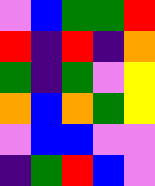[["violet", "blue", "green", "green", "red"], ["red", "indigo", "red", "indigo", "orange"], ["green", "indigo", "green", "violet", "yellow"], ["orange", "blue", "orange", "green", "yellow"], ["violet", "blue", "blue", "violet", "violet"], ["indigo", "green", "red", "blue", "violet"]]